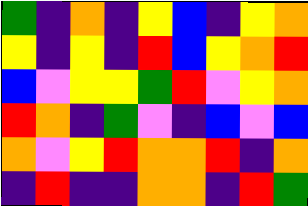[["green", "indigo", "orange", "indigo", "yellow", "blue", "indigo", "yellow", "orange"], ["yellow", "indigo", "yellow", "indigo", "red", "blue", "yellow", "orange", "red"], ["blue", "violet", "yellow", "yellow", "green", "red", "violet", "yellow", "orange"], ["red", "orange", "indigo", "green", "violet", "indigo", "blue", "violet", "blue"], ["orange", "violet", "yellow", "red", "orange", "orange", "red", "indigo", "orange"], ["indigo", "red", "indigo", "indigo", "orange", "orange", "indigo", "red", "green"]]